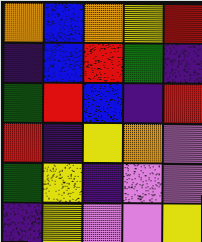[["orange", "blue", "orange", "yellow", "red"], ["indigo", "blue", "red", "green", "indigo"], ["green", "red", "blue", "indigo", "red"], ["red", "indigo", "yellow", "orange", "violet"], ["green", "yellow", "indigo", "violet", "violet"], ["indigo", "yellow", "violet", "violet", "yellow"]]